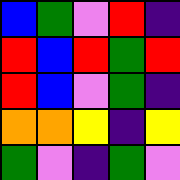[["blue", "green", "violet", "red", "indigo"], ["red", "blue", "red", "green", "red"], ["red", "blue", "violet", "green", "indigo"], ["orange", "orange", "yellow", "indigo", "yellow"], ["green", "violet", "indigo", "green", "violet"]]